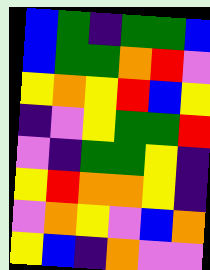[["blue", "green", "indigo", "green", "green", "blue"], ["blue", "green", "green", "orange", "red", "violet"], ["yellow", "orange", "yellow", "red", "blue", "yellow"], ["indigo", "violet", "yellow", "green", "green", "red"], ["violet", "indigo", "green", "green", "yellow", "indigo"], ["yellow", "red", "orange", "orange", "yellow", "indigo"], ["violet", "orange", "yellow", "violet", "blue", "orange"], ["yellow", "blue", "indigo", "orange", "violet", "violet"]]